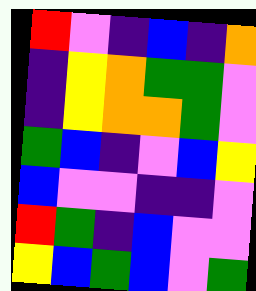[["red", "violet", "indigo", "blue", "indigo", "orange"], ["indigo", "yellow", "orange", "green", "green", "violet"], ["indigo", "yellow", "orange", "orange", "green", "violet"], ["green", "blue", "indigo", "violet", "blue", "yellow"], ["blue", "violet", "violet", "indigo", "indigo", "violet"], ["red", "green", "indigo", "blue", "violet", "violet"], ["yellow", "blue", "green", "blue", "violet", "green"]]